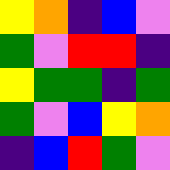[["yellow", "orange", "indigo", "blue", "violet"], ["green", "violet", "red", "red", "indigo"], ["yellow", "green", "green", "indigo", "green"], ["green", "violet", "blue", "yellow", "orange"], ["indigo", "blue", "red", "green", "violet"]]